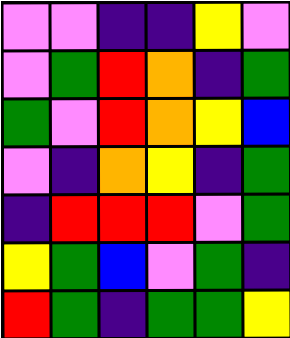[["violet", "violet", "indigo", "indigo", "yellow", "violet"], ["violet", "green", "red", "orange", "indigo", "green"], ["green", "violet", "red", "orange", "yellow", "blue"], ["violet", "indigo", "orange", "yellow", "indigo", "green"], ["indigo", "red", "red", "red", "violet", "green"], ["yellow", "green", "blue", "violet", "green", "indigo"], ["red", "green", "indigo", "green", "green", "yellow"]]